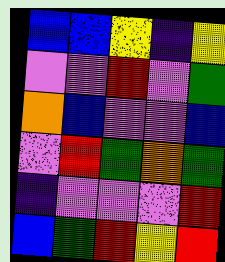[["blue", "blue", "yellow", "indigo", "yellow"], ["violet", "violet", "red", "violet", "green"], ["orange", "blue", "violet", "violet", "blue"], ["violet", "red", "green", "orange", "green"], ["indigo", "violet", "violet", "violet", "red"], ["blue", "green", "red", "yellow", "red"]]